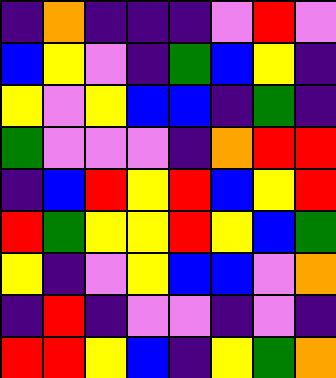[["indigo", "orange", "indigo", "indigo", "indigo", "violet", "red", "violet"], ["blue", "yellow", "violet", "indigo", "green", "blue", "yellow", "indigo"], ["yellow", "violet", "yellow", "blue", "blue", "indigo", "green", "indigo"], ["green", "violet", "violet", "violet", "indigo", "orange", "red", "red"], ["indigo", "blue", "red", "yellow", "red", "blue", "yellow", "red"], ["red", "green", "yellow", "yellow", "red", "yellow", "blue", "green"], ["yellow", "indigo", "violet", "yellow", "blue", "blue", "violet", "orange"], ["indigo", "red", "indigo", "violet", "violet", "indigo", "violet", "indigo"], ["red", "red", "yellow", "blue", "indigo", "yellow", "green", "orange"]]